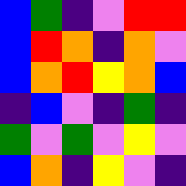[["blue", "green", "indigo", "violet", "red", "red"], ["blue", "red", "orange", "indigo", "orange", "violet"], ["blue", "orange", "red", "yellow", "orange", "blue"], ["indigo", "blue", "violet", "indigo", "green", "indigo"], ["green", "violet", "green", "violet", "yellow", "violet"], ["blue", "orange", "indigo", "yellow", "violet", "indigo"]]